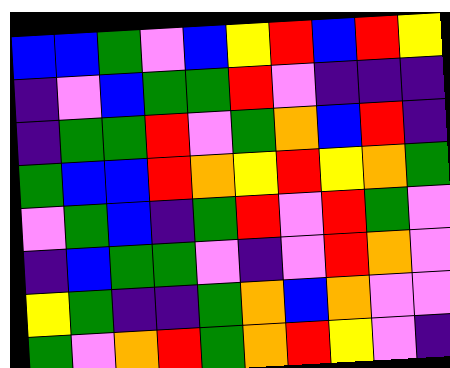[["blue", "blue", "green", "violet", "blue", "yellow", "red", "blue", "red", "yellow"], ["indigo", "violet", "blue", "green", "green", "red", "violet", "indigo", "indigo", "indigo"], ["indigo", "green", "green", "red", "violet", "green", "orange", "blue", "red", "indigo"], ["green", "blue", "blue", "red", "orange", "yellow", "red", "yellow", "orange", "green"], ["violet", "green", "blue", "indigo", "green", "red", "violet", "red", "green", "violet"], ["indigo", "blue", "green", "green", "violet", "indigo", "violet", "red", "orange", "violet"], ["yellow", "green", "indigo", "indigo", "green", "orange", "blue", "orange", "violet", "violet"], ["green", "violet", "orange", "red", "green", "orange", "red", "yellow", "violet", "indigo"]]